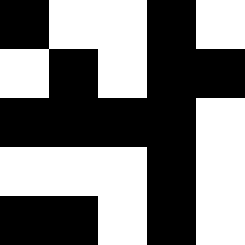[["black", "white", "white", "black", "white"], ["white", "black", "white", "black", "black"], ["black", "black", "black", "black", "white"], ["white", "white", "white", "black", "white"], ["black", "black", "white", "black", "white"]]